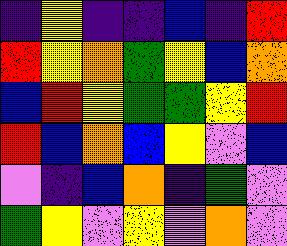[["indigo", "yellow", "indigo", "indigo", "blue", "indigo", "red"], ["red", "yellow", "orange", "green", "yellow", "blue", "orange"], ["blue", "red", "yellow", "green", "green", "yellow", "red"], ["red", "blue", "orange", "blue", "yellow", "violet", "blue"], ["violet", "indigo", "blue", "orange", "indigo", "green", "violet"], ["green", "yellow", "violet", "yellow", "violet", "orange", "violet"]]